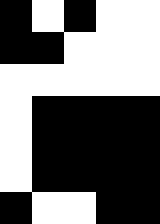[["black", "white", "black", "white", "white"], ["black", "black", "white", "white", "white"], ["white", "white", "white", "white", "white"], ["white", "black", "black", "black", "black"], ["white", "black", "black", "black", "black"], ["white", "black", "black", "black", "black"], ["black", "white", "white", "black", "black"]]